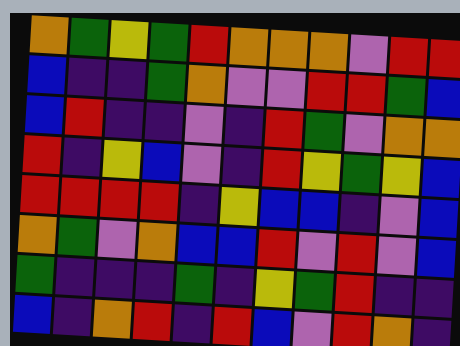[["orange", "green", "yellow", "green", "red", "orange", "orange", "orange", "violet", "red", "red"], ["blue", "indigo", "indigo", "green", "orange", "violet", "violet", "red", "red", "green", "blue"], ["blue", "red", "indigo", "indigo", "violet", "indigo", "red", "green", "violet", "orange", "orange"], ["red", "indigo", "yellow", "blue", "violet", "indigo", "red", "yellow", "green", "yellow", "blue"], ["red", "red", "red", "red", "indigo", "yellow", "blue", "blue", "indigo", "violet", "blue"], ["orange", "green", "violet", "orange", "blue", "blue", "red", "violet", "red", "violet", "blue"], ["green", "indigo", "indigo", "indigo", "green", "indigo", "yellow", "green", "red", "indigo", "indigo"], ["blue", "indigo", "orange", "red", "indigo", "red", "blue", "violet", "red", "orange", "indigo"]]